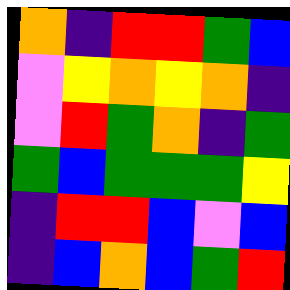[["orange", "indigo", "red", "red", "green", "blue"], ["violet", "yellow", "orange", "yellow", "orange", "indigo"], ["violet", "red", "green", "orange", "indigo", "green"], ["green", "blue", "green", "green", "green", "yellow"], ["indigo", "red", "red", "blue", "violet", "blue"], ["indigo", "blue", "orange", "blue", "green", "red"]]